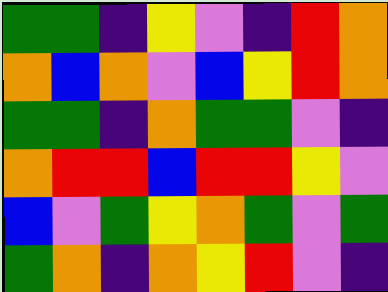[["green", "green", "indigo", "yellow", "violet", "indigo", "red", "orange"], ["orange", "blue", "orange", "violet", "blue", "yellow", "red", "orange"], ["green", "green", "indigo", "orange", "green", "green", "violet", "indigo"], ["orange", "red", "red", "blue", "red", "red", "yellow", "violet"], ["blue", "violet", "green", "yellow", "orange", "green", "violet", "green"], ["green", "orange", "indigo", "orange", "yellow", "red", "violet", "indigo"]]